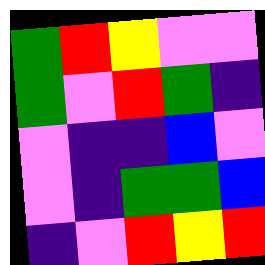[["green", "red", "yellow", "violet", "violet"], ["green", "violet", "red", "green", "indigo"], ["violet", "indigo", "indigo", "blue", "violet"], ["violet", "indigo", "green", "green", "blue"], ["indigo", "violet", "red", "yellow", "red"]]